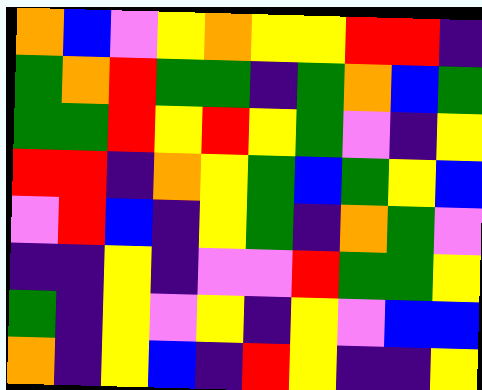[["orange", "blue", "violet", "yellow", "orange", "yellow", "yellow", "red", "red", "indigo"], ["green", "orange", "red", "green", "green", "indigo", "green", "orange", "blue", "green"], ["green", "green", "red", "yellow", "red", "yellow", "green", "violet", "indigo", "yellow"], ["red", "red", "indigo", "orange", "yellow", "green", "blue", "green", "yellow", "blue"], ["violet", "red", "blue", "indigo", "yellow", "green", "indigo", "orange", "green", "violet"], ["indigo", "indigo", "yellow", "indigo", "violet", "violet", "red", "green", "green", "yellow"], ["green", "indigo", "yellow", "violet", "yellow", "indigo", "yellow", "violet", "blue", "blue"], ["orange", "indigo", "yellow", "blue", "indigo", "red", "yellow", "indigo", "indigo", "yellow"]]